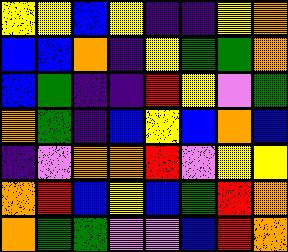[["yellow", "yellow", "blue", "yellow", "indigo", "indigo", "yellow", "orange"], ["blue", "blue", "orange", "indigo", "yellow", "green", "green", "orange"], ["blue", "green", "indigo", "indigo", "red", "yellow", "violet", "green"], ["orange", "green", "indigo", "blue", "yellow", "blue", "orange", "blue"], ["indigo", "violet", "orange", "orange", "red", "violet", "yellow", "yellow"], ["orange", "red", "blue", "yellow", "blue", "green", "red", "orange"], ["orange", "green", "green", "violet", "violet", "blue", "red", "orange"]]